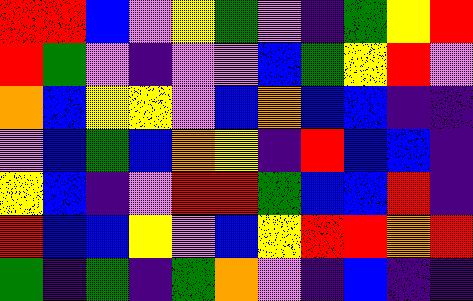[["red", "red", "blue", "violet", "yellow", "green", "violet", "indigo", "green", "yellow", "red"], ["red", "green", "violet", "indigo", "violet", "violet", "blue", "green", "yellow", "red", "violet"], ["orange", "blue", "yellow", "yellow", "violet", "blue", "orange", "blue", "blue", "indigo", "indigo"], ["violet", "blue", "green", "blue", "orange", "yellow", "indigo", "red", "blue", "blue", "indigo"], ["yellow", "blue", "indigo", "violet", "red", "red", "green", "blue", "blue", "red", "indigo"], ["red", "blue", "blue", "yellow", "violet", "blue", "yellow", "red", "red", "orange", "red"], ["green", "indigo", "green", "indigo", "green", "orange", "violet", "indigo", "blue", "indigo", "indigo"]]